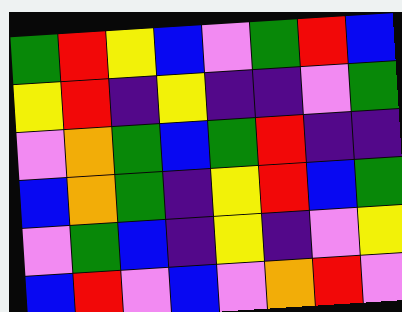[["green", "red", "yellow", "blue", "violet", "green", "red", "blue"], ["yellow", "red", "indigo", "yellow", "indigo", "indigo", "violet", "green"], ["violet", "orange", "green", "blue", "green", "red", "indigo", "indigo"], ["blue", "orange", "green", "indigo", "yellow", "red", "blue", "green"], ["violet", "green", "blue", "indigo", "yellow", "indigo", "violet", "yellow"], ["blue", "red", "violet", "blue", "violet", "orange", "red", "violet"]]